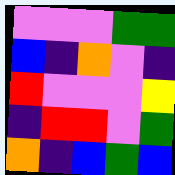[["violet", "violet", "violet", "green", "green"], ["blue", "indigo", "orange", "violet", "indigo"], ["red", "violet", "violet", "violet", "yellow"], ["indigo", "red", "red", "violet", "green"], ["orange", "indigo", "blue", "green", "blue"]]